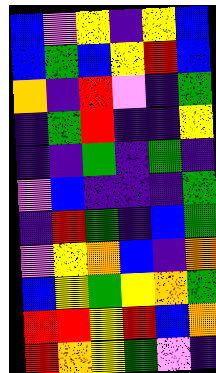[["blue", "violet", "yellow", "indigo", "yellow", "blue"], ["blue", "green", "blue", "yellow", "red", "blue"], ["orange", "indigo", "red", "violet", "indigo", "green"], ["indigo", "green", "red", "indigo", "indigo", "yellow"], ["indigo", "indigo", "green", "indigo", "green", "indigo"], ["violet", "blue", "indigo", "indigo", "indigo", "green"], ["indigo", "red", "green", "indigo", "blue", "green"], ["violet", "yellow", "orange", "blue", "indigo", "orange"], ["blue", "yellow", "green", "yellow", "orange", "green"], ["red", "red", "yellow", "red", "blue", "orange"], ["red", "orange", "yellow", "green", "violet", "indigo"]]